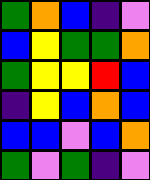[["green", "orange", "blue", "indigo", "violet"], ["blue", "yellow", "green", "green", "orange"], ["green", "yellow", "yellow", "red", "blue"], ["indigo", "yellow", "blue", "orange", "blue"], ["blue", "blue", "violet", "blue", "orange"], ["green", "violet", "green", "indigo", "violet"]]